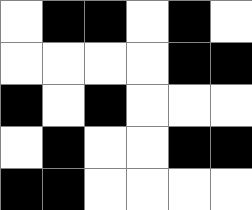[["white", "black", "black", "white", "black", "white"], ["white", "white", "white", "white", "black", "black"], ["black", "white", "black", "white", "white", "white"], ["white", "black", "white", "white", "black", "black"], ["black", "black", "white", "white", "white", "white"]]